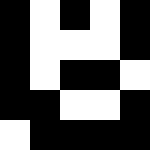[["black", "white", "black", "white", "black"], ["black", "white", "white", "white", "black"], ["black", "white", "black", "black", "white"], ["black", "black", "white", "white", "black"], ["white", "black", "black", "black", "black"]]